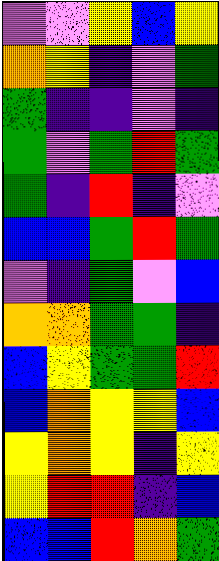[["violet", "violet", "yellow", "blue", "yellow"], ["orange", "yellow", "indigo", "violet", "green"], ["green", "indigo", "indigo", "violet", "indigo"], ["green", "violet", "green", "red", "green"], ["green", "indigo", "red", "indigo", "violet"], ["blue", "blue", "green", "red", "green"], ["violet", "indigo", "green", "violet", "blue"], ["orange", "orange", "green", "green", "indigo"], ["blue", "yellow", "green", "green", "red"], ["blue", "orange", "yellow", "yellow", "blue"], ["yellow", "orange", "yellow", "indigo", "yellow"], ["yellow", "red", "red", "indigo", "blue"], ["blue", "blue", "red", "orange", "green"]]